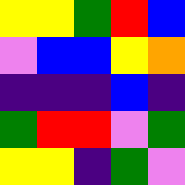[["yellow", "yellow", "green", "red", "blue"], ["violet", "blue", "blue", "yellow", "orange"], ["indigo", "indigo", "indigo", "blue", "indigo"], ["green", "red", "red", "violet", "green"], ["yellow", "yellow", "indigo", "green", "violet"]]